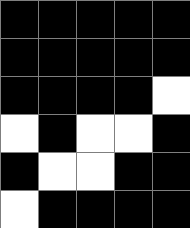[["black", "black", "black", "black", "black"], ["black", "black", "black", "black", "black"], ["black", "black", "black", "black", "white"], ["white", "black", "white", "white", "black"], ["black", "white", "white", "black", "black"], ["white", "black", "black", "black", "black"]]